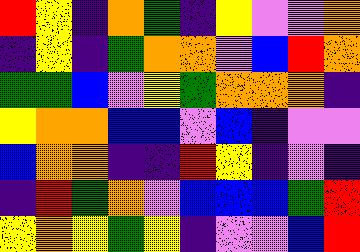[["red", "yellow", "indigo", "orange", "green", "indigo", "yellow", "violet", "violet", "orange"], ["indigo", "yellow", "indigo", "green", "orange", "orange", "violet", "blue", "red", "orange"], ["green", "green", "blue", "violet", "yellow", "green", "orange", "orange", "orange", "indigo"], ["yellow", "orange", "orange", "blue", "blue", "violet", "blue", "indigo", "violet", "violet"], ["blue", "orange", "orange", "indigo", "indigo", "red", "yellow", "indigo", "violet", "indigo"], ["indigo", "red", "green", "orange", "violet", "blue", "blue", "blue", "green", "red"], ["yellow", "orange", "yellow", "green", "yellow", "indigo", "violet", "violet", "blue", "red"]]